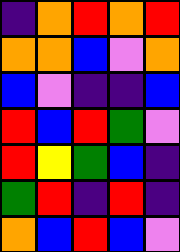[["indigo", "orange", "red", "orange", "red"], ["orange", "orange", "blue", "violet", "orange"], ["blue", "violet", "indigo", "indigo", "blue"], ["red", "blue", "red", "green", "violet"], ["red", "yellow", "green", "blue", "indigo"], ["green", "red", "indigo", "red", "indigo"], ["orange", "blue", "red", "blue", "violet"]]